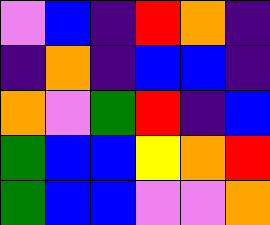[["violet", "blue", "indigo", "red", "orange", "indigo"], ["indigo", "orange", "indigo", "blue", "blue", "indigo"], ["orange", "violet", "green", "red", "indigo", "blue"], ["green", "blue", "blue", "yellow", "orange", "red"], ["green", "blue", "blue", "violet", "violet", "orange"]]